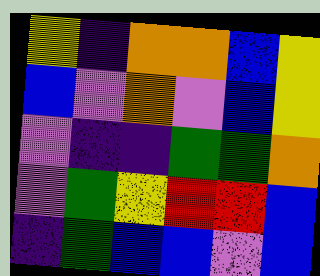[["yellow", "indigo", "orange", "orange", "blue", "yellow"], ["blue", "violet", "orange", "violet", "blue", "yellow"], ["violet", "indigo", "indigo", "green", "green", "orange"], ["violet", "green", "yellow", "red", "red", "blue"], ["indigo", "green", "blue", "blue", "violet", "blue"]]